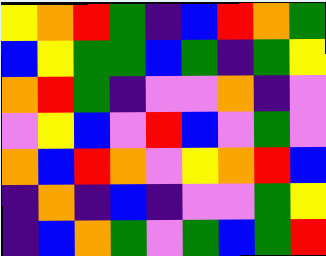[["yellow", "orange", "red", "green", "indigo", "blue", "red", "orange", "green"], ["blue", "yellow", "green", "green", "blue", "green", "indigo", "green", "yellow"], ["orange", "red", "green", "indigo", "violet", "violet", "orange", "indigo", "violet"], ["violet", "yellow", "blue", "violet", "red", "blue", "violet", "green", "violet"], ["orange", "blue", "red", "orange", "violet", "yellow", "orange", "red", "blue"], ["indigo", "orange", "indigo", "blue", "indigo", "violet", "violet", "green", "yellow"], ["indigo", "blue", "orange", "green", "violet", "green", "blue", "green", "red"]]